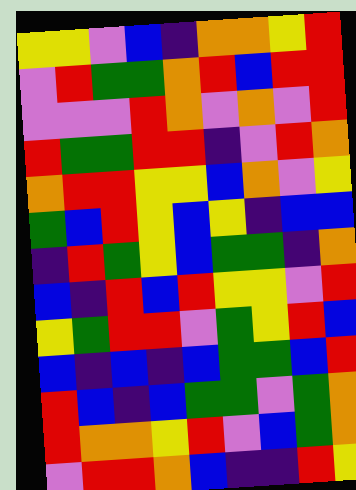[["yellow", "yellow", "violet", "blue", "indigo", "orange", "orange", "yellow", "red"], ["violet", "red", "green", "green", "orange", "red", "blue", "red", "red"], ["violet", "violet", "violet", "red", "orange", "violet", "orange", "violet", "red"], ["red", "green", "green", "red", "red", "indigo", "violet", "red", "orange"], ["orange", "red", "red", "yellow", "yellow", "blue", "orange", "violet", "yellow"], ["green", "blue", "red", "yellow", "blue", "yellow", "indigo", "blue", "blue"], ["indigo", "red", "green", "yellow", "blue", "green", "green", "indigo", "orange"], ["blue", "indigo", "red", "blue", "red", "yellow", "yellow", "violet", "red"], ["yellow", "green", "red", "red", "violet", "green", "yellow", "red", "blue"], ["blue", "indigo", "blue", "indigo", "blue", "green", "green", "blue", "red"], ["red", "blue", "indigo", "blue", "green", "green", "violet", "green", "orange"], ["red", "orange", "orange", "yellow", "red", "violet", "blue", "green", "orange"], ["violet", "red", "red", "orange", "blue", "indigo", "indigo", "red", "yellow"]]